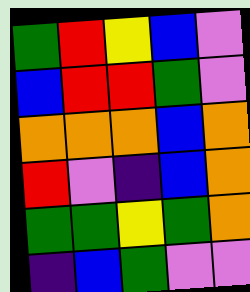[["green", "red", "yellow", "blue", "violet"], ["blue", "red", "red", "green", "violet"], ["orange", "orange", "orange", "blue", "orange"], ["red", "violet", "indigo", "blue", "orange"], ["green", "green", "yellow", "green", "orange"], ["indigo", "blue", "green", "violet", "violet"]]